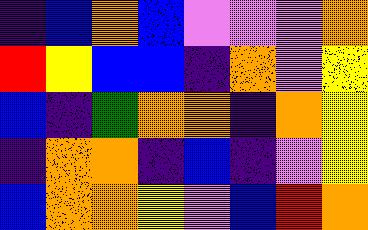[["indigo", "blue", "orange", "blue", "violet", "violet", "violet", "orange"], ["red", "yellow", "blue", "blue", "indigo", "orange", "violet", "yellow"], ["blue", "indigo", "green", "orange", "orange", "indigo", "orange", "yellow"], ["indigo", "orange", "orange", "indigo", "blue", "indigo", "violet", "yellow"], ["blue", "orange", "orange", "yellow", "violet", "blue", "red", "orange"]]